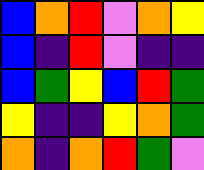[["blue", "orange", "red", "violet", "orange", "yellow"], ["blue", "indigo", "red", "violet", "indigo", "indigo"], ["blue", "green", "yellow", "blue", "red", "green"], ["yellow", "indigo", "indigo", "yellow", "orange", "green"], ["orange", "indigo", "orange", "red", "green", "violet"]]